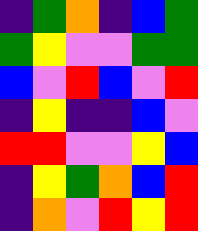[["indigo", "green", "orange", "indigo", "blue", "green"], ["green", "yellow", "violet", "violet", "green", "green"], ["blue", "violet", "red", "blue", "violet", "red"], ["indigo", "yellow", "indigo", "indigo", "blue", "violet"], ["red", "red", "violet", "violet", "yellow", "blue"], ["indigo", "yellow", "green", "orange", "blue", "red"], ["indigo", "orange", "violet", "red", "yellow", "red"]]